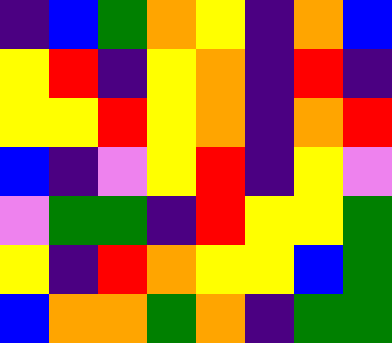[["indigo", "blue", "green", "orange", "yellow", "indigo", "orange", "blue"], ["yellow", "red", "indigo", "yellow", "orange", "indigo", "red", "indigo"], ["yellow", "yellow", "red", "yellow", "orange", "indigo", "orange", "red"], ["blue", "indigo", "violet", "yellow", "red", "indigo", "yellow", "violet"], ["violet", "green", "green", "indigo", "red", "yellow", "yellow", "green"], ["yellow", "indigo", "red", "orange", "yellow", "yellow", "blue", "green"], ["blue", "orange", "orange", "green", "orange", "indigo", "green", "green"]]